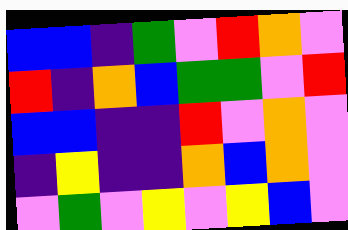[["blue", "blue", "indigo", "green", "violet", "red", "orange", "violet"], ["red", "indigo", "orange", "blue", "green", "green", "violet", "red"], ["blue", "blue", "indigo", "indigo", "red", "violet", "orange", "violet"], ["indigo", "yellow", "indigo", "indigo", "orange", "blue", "orange", "violet"], ["violet", "green", "violet", "yellow", "violet", "yellow", "blue", "violet"]]